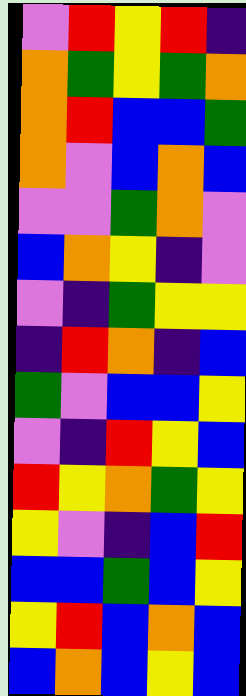[["violet", "red", "yellow", "red", "indigo"], ["orange", "green", "yellow", "green", "orange"], ["orange", "red", "blue", "blue", "green"], ["orange", "violet", "blue", "orange", "blue"], ["violet", "violet", "green", "orange", "violet"], ["blue", "orange", "yellow", "indigo", "violet"], ["violet", "indigo", "green", "yellow", "yellow"], ["indigo", "red", "orange", "indigo", "blue"], ["green", "violet", "blue", "blue", "yellow"], ["violet", "indigo", "red", "yellow", "blue"], ["red", "yellow", "orange", "green", "yellow"], ["yellow", "violet", "indigo", "blue", "red"], ["blue", "blue", "green", "blue", "yellow"], ["yellow", "red", "blue", "orange", "blue"], ["blue", "orange", "blue", "yellow", "blue"]]